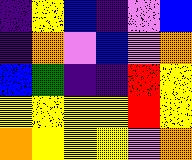[["indigo", "yellow", "blue", "indigo", "violet", "blue"], ["indigo", "orange", "violet", "blue", "violet", "orange"], ["blue", "green", "indigo", "indigo", "red", "yellow"], ["yellow", "yellow", "yellow", "yellow", "red", "yellow"], ["orange", "yellow", "yellow", "yellow", "violet", "orange"]]